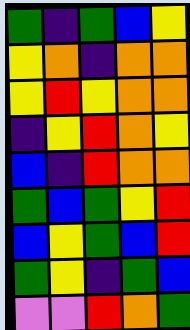[["green", "indigo", "green", "blue", "yellow"], ["yellow", "orange", "indigo", "orange", "orange"], ["yellow", "red", "yellow", "orange", "orange"], ["indigo", "yellow", "red", "orange", "yellow"], ["blue", "indigo", "red", "orange", "orange"], ["green", "blue", "green", "yellow", "red"], ["blue", "yellow", "green", "blue", "red"], ["green", "yellow", "indigo", "green", "blue"], ["violet", "violet", "red", "orange", "green"]]